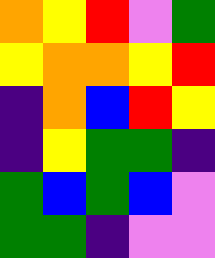[["orange", "yellow", "red", "violet", "green"], ["yellow", "orange", "orange", "yellow", "red"], ["indigo", "orange", "blue", "red", "yellow"], ["indigo", "yellow", "green", "green", "indigo"], ["green", "blue", "green", "blue", "violet"], ["green", "green", "indigo", "violet", "violet"]]